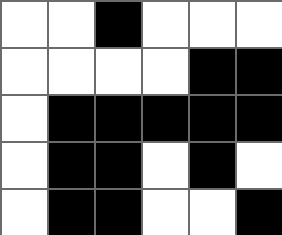[["white", "white", "black", "white", "white", "white"], ["white", "white", "white", "white", "black", "black"], ["white", "black", "black", "black", "black", "black"], ["white", "black", "black", "white", "black", "white"], ["white", "black", "black", "white", "white", "black"]]